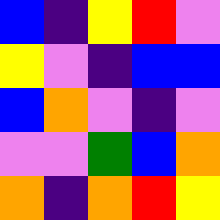[["blue", "indigo", "yellow", "red", "violet"], ["yellow", "violet", "indigo", "blue", "blue"], ["blue", "orange", "violet", "indigo", "violet"], ["violet", "violet", "green", "blue", "orange"], ["orange", "indigo", "orange", "red", "yellow"]]